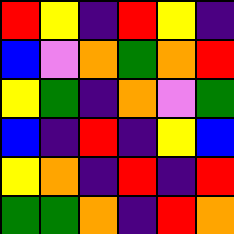[["red", "yellow", "indigo", "red", "yellow", "indigo"], ["blue", "violet", "orange", "green", "orange", "red"], ["yellow", "green", "indigo", "orange", "violet", "green"], ["blue", "indigo", "red", "indigo", "yellow", "blue"], ["yellow", "orange", "indigo", "red", "indigo", "red"], ["green", "green", "orange", "indigo", "red", "orange"]]